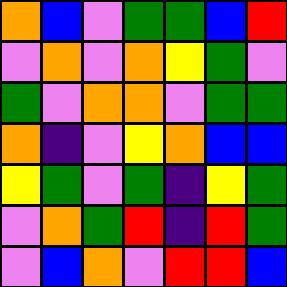[["orange", "blue", "violet", "green", "green", "blue", "red"], ["violet", "orange", "violet", "orange", "yellow", "green", "violet"], ["green", "violet", "orange", "orange", "violet", "green", "green"], ["orange", "indigo", "violet", "yellow", "orange", "blue", "blue"], ["yellow", "green", "violet", "green", "indigo", "yellow", "green"], ["violet", "orange", "green", "red", "indigo", "red", "green"], ["violet", "blue", "orange", "violet", "red", "red", "blue"]]